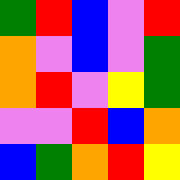[["green", "red", "blue", "violet", "red"], ["orange", "violet", "blue", "violet", "green"], ["orange", "red", "violet", "yellow", "green"], ["violet", "violet", "red", "blue", "orange"], ["blue", "green", "orange", "red", "yellow"]]